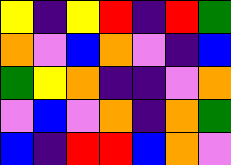[["yellow", "indigo", "yellow", "red", "indigo", "red", "green"], ["orange", "violet", "blue", "orange", "violet", "indigo", "blue"], ["green", "yellow", "orange", "indigo", "indigo", "violet", "orange"], ["violet", "blue", "violet", "orange", "indigo", "orange", "green"], ["blue", "indigo", "red", "red", "blue", "orange", "violet"]]